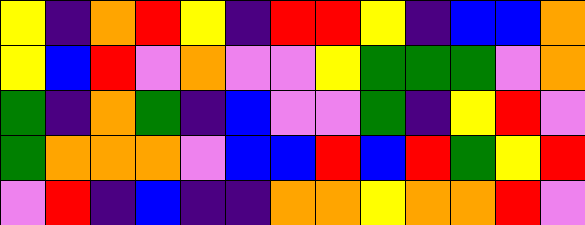[["yellow", "indigo", "orange", "red", "yellow", "indigo", "red", "red", "yellow", "indigo", "blue", "blue", "orange"], ["yellow", "blue", "red", "violet", "orange", "violet", "violet", "yellow", "green", "green", "green", "violet", "orange"], ["green", "indigo", "orange", "green", "indigo", "blue", "violet", "violet", "green", "indigo", "yellow", "red", "violet"], ["green", "orange", "orange", "orange", "violet", "blue", "blue", "red", "blue", "red", "green", "yellow", "red"], ["violet", "red", "indigo", "blue", "indigo", "indigo", "orange", "orange", "yellow", "orange", "orange", "red", "violet"]]